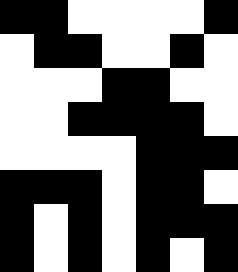[["black", "black", "white", "white", "white", "white", "black"], ["white", "black", "black", "white", "white", "black", "white"], ["white", "white", "white", "black", "black", "white", "white"], ["white", "white", "black", "black", "black", "black", "white"], ["white", "white", "white", "white", "black", "black", "black"], ["black", "black", "black", "white", "black", "black", "white"], ["black", "white", "black", "white", "black", "black", "black"], ["black", "white", "black", "white", "black", "white", "black"]]